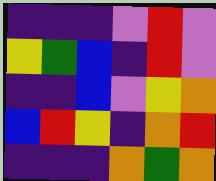[["indigo", "indigo", "indigo", "violet", "red", "violet"], ["yellow", "green", "blue", "indigo", "red", "violet"], ["indigo", "indigo", "blue", "violet", "yellow", "orange"], ["blue", "red", "yellow", "indigo", "orange", "red"], ["indigo", "indigo", "indigo", "orange", "green", "orange"]]